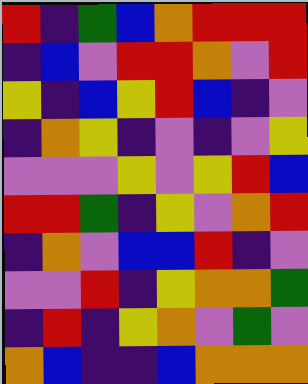[["red", "indigo", "green", "blue", "orange", "red", "red", "red"], ["indigo", "blue", "violet", "red", "red", "orange", "violet", "red"], ["yellow", "indigo", "blue", "yellow", "red", "blue", "indigo", "violet"], ["indigo", "orange", "yellow", "indigo", "violet", "indigo", "violet", "yellow"], ["violet", "violet", "violet", "yellow", "violet", "yellow", "red", "blue"], ["red", "red", "green", "indigo", "yellow", "violet", "orange", "red"], ["indigo", "orange", "violet", "blue", "blue", "red", "indigo", "violet"], ["violet", "violet", "red", "indigo", "yellow", "orange", "orange", "green"], ["indigo", "red", "indigo", "yellow", "orange", "violet", "green", "violet"], ["orange", "blue", "indigo", "indigo", "blue", "orange", "orange", "orange"]]